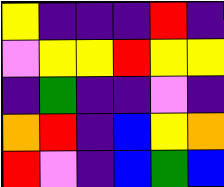[["yellow", "indigo", "indigo", "indigo", "red", "indigo"], ["violet", "yellow", "yellow", "red", "yellow", "yellow"], ["indigo", "green", "indigo", "indigo", "violet", "indigo"], ["orange", "red", "indigo", "blue", "yellow", "orange"], ["red", "violet", "indigo", "blue", "green", "blue"]]